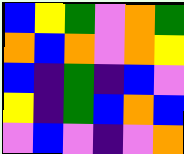[["blue", "yellow", "green", "violet", "orange", "green"], ["orange", "blue", "orange", "violet", "orange", "yellow"], ["blue", "indigo", "green", "indigo", "blue", "violet"], ["yellow", "indigo", "green", "blue", "orange", "blue"], ["violet", "blue", "violet", "indigo", "violet", "orange"]]